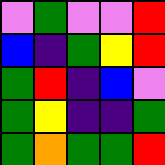[["violet", "green", "violet", "violet", "red"], ["blue", "indigo", "green", "yellow", "red"], ["green", "red", "indigo", "blue", "violet"], ["green", "yellow", "indigo", "indigo", "green"], ["green", "orange", "green", "green", "red"]]